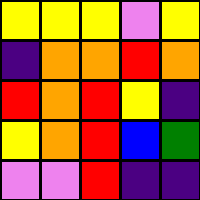[["yellow", "yellow", "yellow", "violet", "yellow"], ["indigo", "orange", "orange", "red", "orange"], ["red", "orange", "red", "yellow", "indigo"], ["yellow", "orange", "red", "blue", "green"], ["violet", "violet", "red", "indigo", "indigo"]]